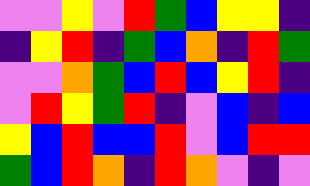[["violet", "violet", "yellow", "violet", "red", "green", "blue", "yellow", "yellow", "indigo"], ["indigo", "yellow", "red", "indigo", "green", "blue", "orange", "indigo", "red", "green"], ["violet", "violet", "orange", "green", "blue", "red", "blue", "yellow", "red", "indigo"], ["violet", "red", "yellow", "green", "red", "indigo", "violet", "blue", "indigo", "blue"], ["yellow", "blue", "red", "blue", "blue", "red", "violet", "blue", "red", "red"], ["green", "blue", "red", "orange", "indigo", "red", "orange", "violet", "indigo", "violet"]]